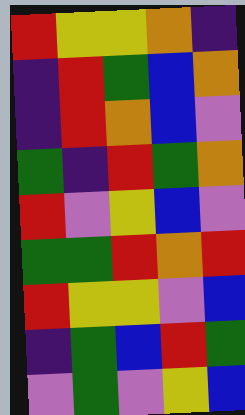[["red", "yellow", "yellow", "orange", "indigo"], ["indigo", "red", "green", "blue", "orange"], ["indigo", "red", "orange", "blue", "violet"], ["green", "indigo", "red", "green", "orange"], ["red", "violet", "yellow", "blue", "violet"], ["green", "green", "red", "orange", "red"], ["red", "yellow", "yellow", "violet", "blue"], ["indigo", "green", "blue", "red", "green"], ["violet", "green", "violet", "yellow", "blue"]]